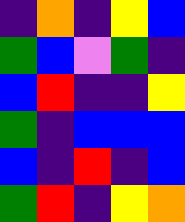[["indigo", "orange", "indigo", "yellow", "blue"], ["green", "blue", "violet", "green", "indigo"], ["blue", "red", "indigo", "indigo", "yellow"], ["green", "indigo", "blue", "blue", "blue"], ["blue", "indigo", "red", "indigo", "blue"], ["green", "red", "indigo", "yellow", "orange"]]